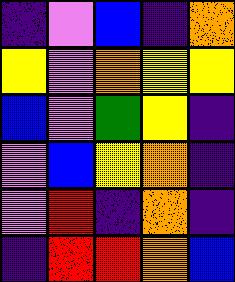[["indigo", "violet", "blue", "indigo", "orange"], ["yellow", "violet", "orange", "yellow", "yellow"], ["blue", "violet", "green", "yellow", "indigo"], ["violet", "blue", "yellow", "orange", "indigo"], ["violet", "red", "indigo", "orange", "indigo"], ["indigo", "red", "red", "orange", "blue"]]